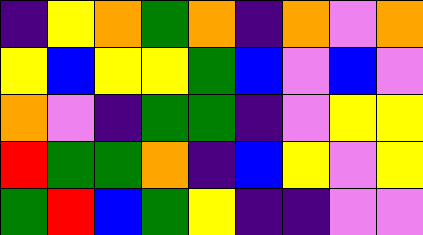[["indigo", "yellow", "orange", "green", "orange", "indigo", "orange", "violet", "orange"], ["yellow", "blue", "yellow", "yellow", "green", "blue", "violet", "blue", "violet"], ["orange", "violet", "indigo", "green", "green", "indigo", "violet", "yellow", "yellow"], ["red", "green", "green", "orange", "indigo", "blue", "yellow", "violet", "yellow"], ["green", "red", "blue", "green", "yellow", "indigo", "indigo", "violet", "violet"]]